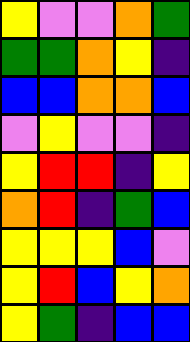[["yellow", "violet", "violet", "orange", "green"], ["green", "green", "orange", "yellow", "indigo"], ["blue", "blue", "orange", "orange", "blue"], ["violet", "yellow", "violet", "violet", "indigo"], ["yellow", "red", "red", "indigo", "yellow"], ["orange", "red", "indigo", "green", "blue"], ["yellow", "yellow", "yellow", "blue", "violet"], ["yellow", "red", "blue", "yellow", "orange"], ["yellow", "green", "indigo", "blue", "blue"]]